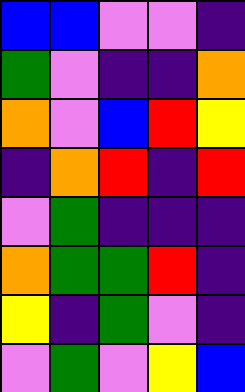[["blue", "blue", "violet", "violet", "indigo"], ["green", "violet", "indigo", "indigo", "orange"], ["orange", "violet", "blue", "red", "yellow"], ["indigo", "orange", "red", "indigo", "red"], ["violet", "green", "indigo", "indigo", "indigo"], ["orange", "green", "green", "red", "indigo"], ["yellow", "indigo", "green", "violet", "indigo"], ["violet", "green", "violet", "yellow", "blue"]]